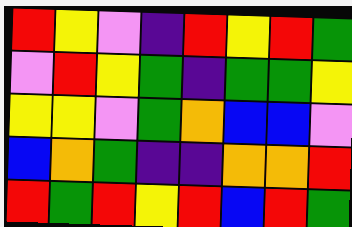[["red", "yellow", "violet", "indigo", "red", "yellow", "red", "green"], ["violet", "red", "yellow", "green", "indigo", "green", "green", "yellow"], ["yellow", "yellow", "violet", "green", "orange", "blue", "blue", "violet"], ["blue", "orange", "green", "indigo", "indigo", "orange", "orange", "red"], ["red", "green", "red", "yellow", "red", "blue", "red", "green"]]